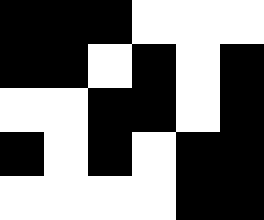[["black", "black", "black", "white", "white", "white"], ["black", "black", "white", "black", "white", "black"], ["white", "white", "black", "black", "white", "black"], ["black", "white", "black", "white", "black", "black"], ["white", "white", "white", "white", "black", "black"]]